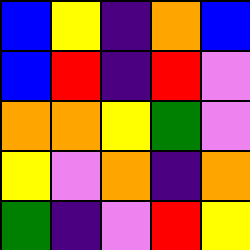[["blue", "yellow", "indigo", "orange", "blue"], ["blue", "red", "indigo", "red", "violet"], ["orange", "orange", "yellow", "green", "violet"], ["yellow", "violet", "orange", "indigo", "orange"], ["green", "indigo", "violet", "red", "yellow"]]